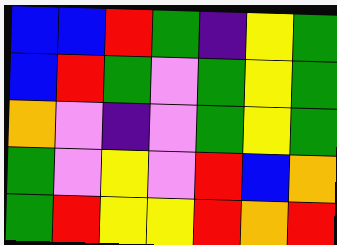[["blue", "blue", "red", "green", "indigo", "yellow", "green"], ["blue", "red", "green", "violet", "green", "yellow", "green"], ["orange", "violet", "indigo", "violet", "green", "yellow", "green"], ["green", "violet", "yellow", "violet", "red", "blue", "orange"], ["green", "red", "yellow", "yellow", "red", "orange", "red"]]